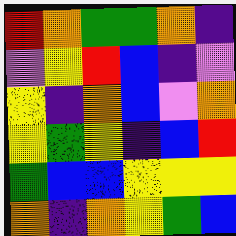[["red", "orange", "green", "green", "orange", "indigo"], ["violet", "yellow", "red", "blue", "indigo", "violet"], ["yellow", "indigo", "orange", "blue", "violet", "orange"], ["yellow", "green", "yellow", "indigo", "blue", "red"], ["green", "blue", "blue", "yellow", "yellow", "yellow"], ["orange", "indigo", "orange", "yellow", "green", "blue"]]